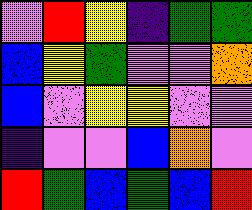[["violet", "red", "yellow", "indigo", "green", "green"], ["blue", "yellow", "green", "violet", "violet", "orange"], ["blue", "violet", "yellow", "yellow", "violet", "violet"], ["indigo", "violet", "violet", "blue", "orange", "violet"], ["red", "green", "blue", "green", "blue", "red"]]